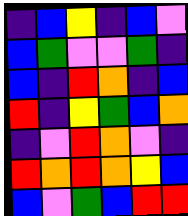[["indigo", "blue", "yellow", "indigo", "blue", "violet"], ["blue", "green", "violet", "violet", "green", "indigo"], ["blue", "indigo", "red", "orange", "indigo", "blue"], ["red", "indigo", "yellow", "green", "blue", "orange"], ["indigo", "violet", "red", "orange", "violet", "indigo"], ["red", "orange", "red", "orange", "yellow", "blue"], ["blue", "violet", "green", "blue", "red", "red"]]